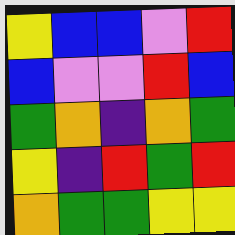[["yellow", "blue", "blue", "violet", "red"], ["blue", "violet", "violet", "red", "blue"], ["green", "orange", "indigo", "orange", "green"], ["yellow", "indigo", "red", "green", "red"], ["orange", "green", "green", "yellow", "yellow"]]